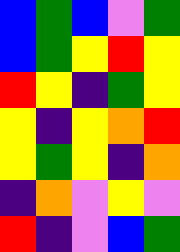[["blue", "green", "blue", "violet", "green"], ["blue", "green", "yellow", "red", "yellow"], ["red", "yellow", "indigo", "green", "yellow"], ["yellow", "indigo", "yellow", "orange", "red"], ["yellow", "green", "yellow", "indigo", "orange"], ["indigo", "orange", "violet", "yellow", "violet"], ["red", "indigo", "violet", "blue", "green"]]